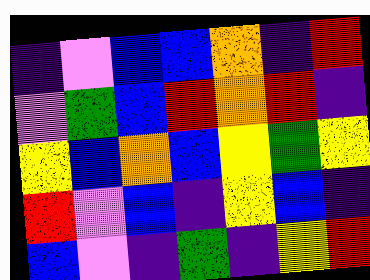[["indigo", "violet", "blue", "blue", "orange", "indigo", "red"], ["violet", "green", "blue", "red", "orange", "red", "indigo"], ["yellow", "blue", "orange", "blue", "yellow", "green", "yellow"], ["red", "violet", "blue", "indigo", "yellow", "blue", "indigo"], ["blue", "violet", "indigo", "green", "indigo", "yellow", "red"]]